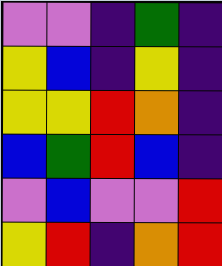[["violet", "violet", "indigo", "green", "indigo"], ["yellow", "blue", "indigo", "yellow", "indigo"], ["yellow", "yellow", "red", "orange", "indigo"], ["blue", "green", "red", "blue", "indigo"], ["violet", "blue", "violet", "violet", "red"], ["yellow", "red", "indigo", "orange", "red"]]